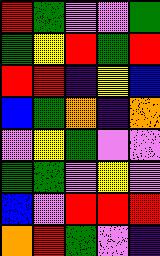[["red", "green", "violet", "violet", "green"], ["green", "yellow", "red", "green", "red"], ["red", "red", "indigo", "yellow", "blue"], ["blue", "green", "orange", "indigo", "orange"], ["violet", "yellow", "green", "violet", "violet"], ["green", "green", "violet", "yellow", "violet"], ["blue", "violet", "red", "red", "red"], ["orange", "red", "green", "violet", "indigo"]]